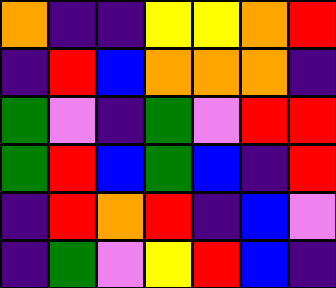[["orange", "indigo", "indigo", "yellow", "yellow", "orange", "red"], ["indigo", "red", "blue", "orange", "orange", "orange", "indigo"], ["green", "violet", "indigo", "green", "violet", "red", "red"], ["green", "red", "blue", "green", "blue", "indigo", "red"], ["indigo", "red", "orange", "red", "indigo", "blue", "violet"], ["indigo", "green", "violet", "yellow", "red", "blue", "indigo"]]